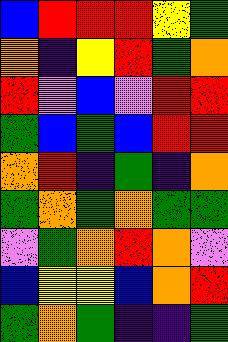[["blue", "red", "red", "red", "yellow", "green"], ["orange", "indigo", "yellow", "red", "green", "orange"], ["red", "violet", "blue", "violet", "red", "red"], ["green", "blue", "green", "blue", "red", "red"], ["orange", "red", "indigo", "green", "indigo", "orange"], ["green", "orange", "green", "orange", "green", "green"], ["violet", "green", "orange", "red", "orange", "violet"], ["blue", "yellow", "yellow", "blue", "orange", "red"], ["green", "orange", "green", "indigo", "indigo", "green"]]